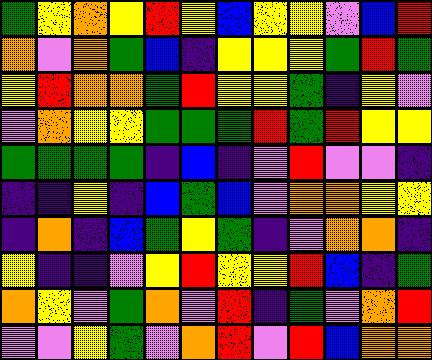[["green", "yellow", "orange", "yellow", "red", "yellow", "blue", "yellow", "yellow", "violet", "blue", "red"], ["orange", "violet", "orange", "green", "blue", "indigo", "yellow", "yellow", "yellow", "green", "red", "green"], ["yellow", "red", "orange", "orange", "green", "red", "yellow", "yellow", "green", "indigo", "yellow", "violet"], ["violet", "orange", "yellow", "yellow", "green", "green", "green", "red", "green", "red", "yellow", "yellow"], ["green", "green", "green", "green", "indigo", "blue", "indigo", "violet", "red", "violet", "violet", "indigo"], ["indigo", "indigo", "yellow", "indigo", "blue", "green", "blue", "violet", "orange", "orange", "yellow", "yellow"], ["indigo", "orange", "indigo", "blue", "green", "yellow", "green", "indigo", "violet", "orange", "orange", "indigo"], ["yellow", "indigo", "indigo", "violet", "yellow", "red", "yellow", "yellow", "red", "blue", "indigo", "green"], ["orange", "yellow", "violet", "green", "orange", "violet", "red", "indigo", "green", "violet", "orange", "red"], ["violet", "violet", "yellow", "green", "violet", "orange", "red", "violet", "red", "blue", "orange", "orange"]]